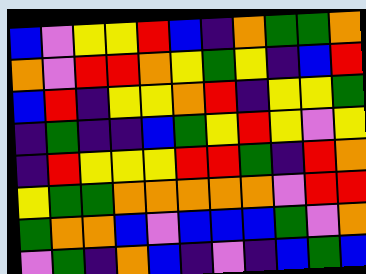[["blue", "violet", "yellow", "yellow", "red", "blue", "indigo", "orange", "green", "green", "orange"], ["orange", "violet", "red", "red", "orange", "yellow", "green", "yellow", "indigo", "blue", "red"], ["blue", "red", "indigo", "yellow", "yellow", "orange", "red", "indigo", "yellow", "yellow", "green"], ["indigo", "green", "indigo", "indigo", "blue", "green", "yellow", "red", "yellow", "violet", "yellow"], ["indigo", "red", "yellow", "yellow", "yellow", "red", "red", "green", "indigo", "red", "orange"], ["yellow", "green", "green", "orange", "orange", "orange", "orange", "orange", "violet", "red", "red"], ["green", "orange", "orange", "blue", "violet", "blue", "blue", "blue", "green", "violet", "orange"], ["violet", "green", "indigo", "orange", "blue", "indigo", "violet", "indigo", "blue", "green", "blue"]]